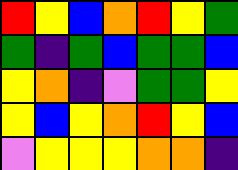[["red", "yellow", "blue", "orange", "red", "yellow", "green"], ["green", "indigo", "green", "blue", "green", "green", "blue"], ["yellow", "orange", "indigo", "violet", "green", "green", "yellow"], ["yellow", "blue", "yellow", "orange", "red", "yellow", "blue"], ["violet", "yellow", "yellow", "yellow", "orange", "orange", "indigo"]]